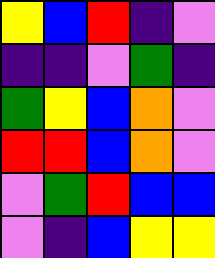[["yellow", "blue", "red", "indigo", "violet"], ["indigo", "indigo", "violet", "green", "indigo"], ["green", "yellow", "blue", "orange", "violet"], ["red", "red", "blue", "orange", "violet"], ["violet", "green", "red", "blue", "blue"], ["violet", "indigo", "blue", "yellow", "yellow"]]